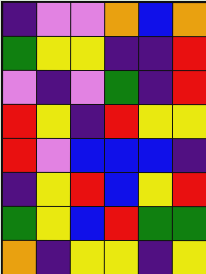[["indigo", "violet", "violet", "orange", "blue", "orange"], ["green", "yellow", "yellow", "indigo", "indigo", "red"], ["violet", "indigo", "violet", "green", "indigo", "red"], ["red", "yellow", "indigo", "red", "yellow", "yellow"], ["red", "violet", "blue", "blue", "blue", "indigo"], ["indigo", "yellow", "red", "blue", "yellow", "red"], ["green", "yellow", "blue", "red", "green", "green"], ["orange", "indigo", "yellow", "yellow", "indigo", "yellow"]]